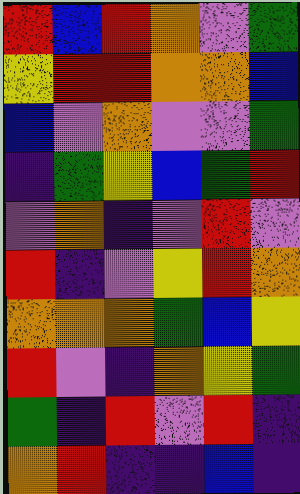[["red", "blue", "red", "orange", "violet", "green"], ["yellow", "red", "red", "orange", "orange", "blue"], ["blue", "violet", "orange", "violet", "violet", "green"], ["indigo", "green", "yellow", "blue", "green", "red"], ["violet", "orange", "indigo", "violet", "red", "violet"], ["red", "indigo", "violet", "yellow", "red", "orange"], ["orange", "orange", "orange", "green", "blue", "yellow"], ["red", "violet", "indigo", "orange", "yellow", "green"], ["green", "indigo", "red", "violet", "red", "indigo"], ["orange", "red", "indigo", "indigo", "blue", "indigo"]]